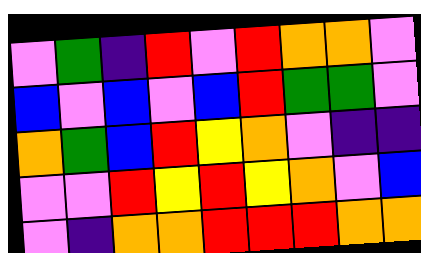[["violet", "green", "indigo", "red", "violet", "red", "orange", "orange", "violet"], ["blue", "violet", "blue", "violet", "blue", "red", "green", "green", "violet"], ["orange", "green", "blue", "red", "yellow", "orange", "violet", "indigo", "indigo"], ["violet", "violet", "red", "yellow", "red", "yellow", "orange", "violet", "blue"], ["violet", "indigo", "orange", "orange", "red", "red", "red", "orange", "orange"]]